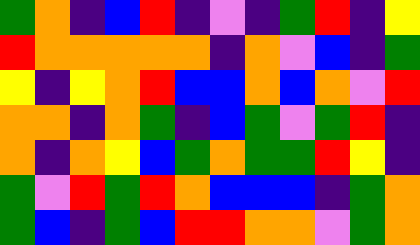[["green", "orange", "indigo", "blue", "red", "indigo", "violet", "indigo", "green", "red", "indigo", "yellow"], ["red", "orange", "orange", "orange", "orange", "orange", "indigo", "orange", "violet", "blue", "indigo", "green"], ["yellow", "indigo", "yellow", "orange", "red", "blue", "blue", "orange", "blue", "orange", "violet", "red"], ["orange", "orange", "indigo", "orange", "green", "indigo", "blue", "green", "violet", "green", "red", "indigo"], ["orange", "indigo", "orange", "yellow", "blue", "green", "orange", "green", "green", "red", "yellow", "indigo"], ["green", "violet", "red", "green", "red", "orange", "blue", "blue", "blue", "indigo", "green", "orange"], ["green", "blue", "indigo", "green", "blue", "red", "red", "orange", "orange", "violet", "green", "orange"]]